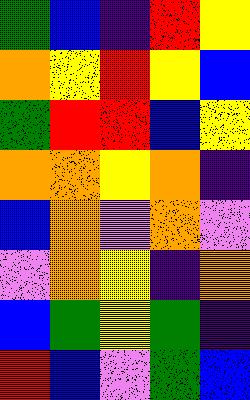[["green", "blue", "indigo", "red", "yellow"], ["orange", "yellow", "red", "yellow", "blue"], ["green", "red", "red", "blue", "yellow"], ["orange", "orange", "yellow", "orange", "indigo"], ["blue", "orange", "violet", "orange", "violet"], ["violet", "orange", "yellow", "indigo", "orange"], ["blue", "green", "yellow", "green", "indigo"], ["red", "blue", "violet", "green", "blue"]]